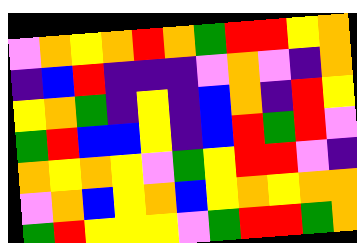[["violet", "orange", "yellow", "orange", "red", "orange", "green", "red", "red", "yellow", "orange"], ["indigo", "blue", "red", "indigo", "indigo", "indigo", "violet", "orange", "violet", "indigo", "orange"], ["yellow", "orange", "green", "indigo", "yellow", "indigo", "blue", "orange", "indigo", "red", "yellow"], ["green", "red", "blue", "blue", "yellow", "indigo", "blue", "red", "green", "red", "violet"], ["orange", "yellow", "orange", "yellow", "violet", "green", "yellow", "red", "red", "violet", "indigo"], ["violet", "orange", "blue", "yellow", "orange", "blue", "yellow", "orange", "yellow", "orange", "orange"], ["green", "red", "yellow", "yellow", "yellow", "violet", "green", "red", "red", "green", "orange"]]